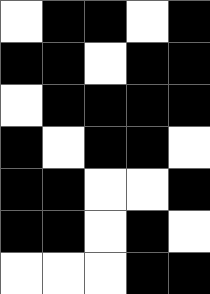[["white", "black", "black", "white", "black"], ["black", "black", "white", "black", "black"], ["white", "black", "black", "black", "black"], ["black", "white", "black", "black", "white"], ["black", "black", "white", "white", "black"], ["black", "black", "white", "black", "white"], ["white", "white", "white", "black", "black"]]